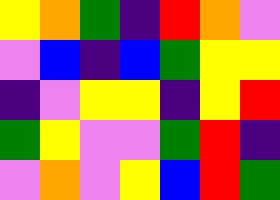[["yellow", "orange", "green", "indigo", "red", "orange", "violet"], ["violet", "blue", "indigo", "blue", "green", "yellow", "yellow"], ["indigo", "violet", "yellow", "yellow", "indigo", "yellow", "red"], ["green", "yellow", "violet", "violet", "green", "red", "indigo"], ["violet", "orange", "violet", "yellow", "blue", "red", "green"]]